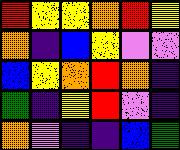[["red", "yellow", "yellow", "orange", "red", "yellow"], ["orange", "indigo", "blue", "yellow", "violet", "violet"], ["blue", "yellow", "orange", "red", "orange", "indigo"], ["green", "indigo", "yellow", "red", "violet", "indigo"], ["orange", "violet", "indigo", "indigo", "blue", "green"]]